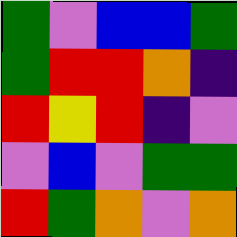[["green", "violet", "blue", "blue", "green"], ["green", "red", "red", "orange", "indigo"], ["red", "yellow", "red", "indigo", "violet"], ["violet", "blue", "violet", "green", "green"], ["red", "green", "orange", "violet", "orange"]]